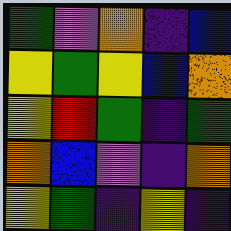[["green", "violet", "orange", "indigo", "blue"], ["yellow", "green", "yellow", "blue", "orange"], ["yellow", "red", "green", "indigo", "green"], ["orange", "blue", "violet", "indigo", "orange"], ["yellow", "green", "indigo", "yellow", "indigo"]]